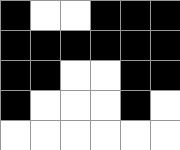[["black", "white", "white", "black", "black", "black"], ["black", "black", "black", "black", "black", "black"], ["black", "black", "white", "white", "black", "black"], ["black", "white", "white", "white", "black", "white"], ["white", "white", "white", "white", "white", "white"]]